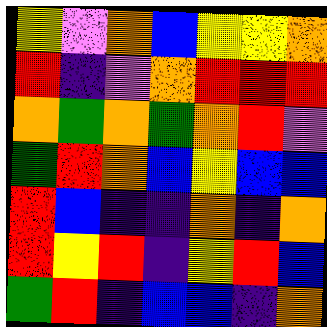[["yellow", "violet", "orange", "blue", "yellow", "yellow", "orange"], ["red", "indigo", "violet", "orange", "red", "red", "red"], ["orange", "green", "orange", "green", "orange", "red", "violet"], ["green", "red", "orange", "blue", "yellow", "blue", "blue"], ["red", "blue", "indigo", "indigo", "orange", "indigo", "orange"], ["red", "yellow", "red", "indigo", "yellow", "red", "blue"], ["green", "red", "indigo", "blue", "blue", "indigo", "orange"]]